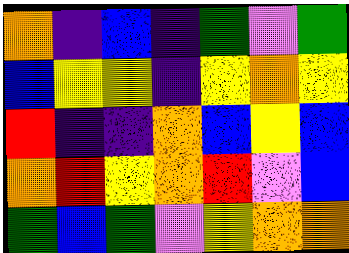[["orange", "indigo", "blue", "indigo", "green", "violet", "green"], ["blue", "yellow", "yellow", "indigo", "yellow", "orange", "yellow"], ["red", "indigo", "indigo", "orange", "blue", "yellow", "blue"], ["orange", "red", "yellow", "orange", "red", "violet", "blue"], ["green", "blue", "green", "violet", "yellow", "orange", "orange"]]